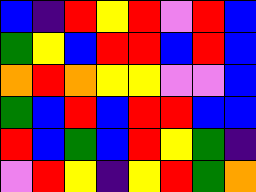[["blue", "indigo", "red", "yellow", "red", "violet", "red", "blue"], ["green", "yellow", "blue", "red", "red", "blue", "red", "blue"], ["orange", "red", "orange", "yellow", "yellow", "violet", "violet", "blue"], ["green", "blue", "red", "blue", "red", "red", "blue", "blue"], ["red", "blue", "green", "blue", "red", "yellow", "green", "indigo"], ["violet", "red", "yellow", "indigo", "yellow", "red", "green", "orange"]]